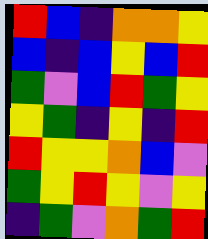[["red", "blue", "indigo", "orange", "orange", "yellow"], ["blue", "indigo", "blue", "yellow", "blue", "red"], ["green", "violet", "blue", "red", "green", "yellow"], ["yellow", "green", "indigo", "yellow", "indigo", "red"], ["red", "yellow", "yellow", "orange", "blue", "violet"], ["green", "yellow", "red", "yellow", "violet", "yellow"], ["indigo", "green", "violet", "orange", "green", "red"]]